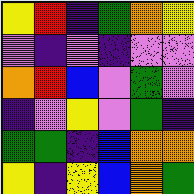[["yellow", "red", "indigo", "green", "orange", "yellow"], ["violet", "indigo", "violet", "indigo", "violet", "violet"], ["orange", "red", "blue", "violet", "green", "violet"], ["indigo", "violet", "yellow", "violet", "green", "indigo"], ["green", "green", "indigo", "blue", "orange", "orange"], ["yellow", "indigo", "yellow", "blue", "orange", "green"]]